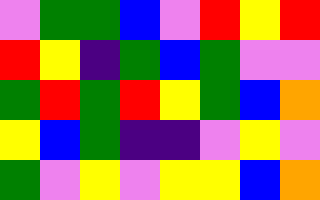[["violet", "green", "green", "blue", "violet", "red", "yellow", "red"], ["red", "yellow", "indigo", "green", "blue", "green", "violet", "violet"], ["green", "red", "green", "red", "yellow", "green", "blue", "orange"], ["yellow", "blue", "green", "indigo", "indigo", "violet", "yellow", "violet"], ["green", "violet", "yellow", "violet", "yellow", "yellow", "blue", "orange"]]